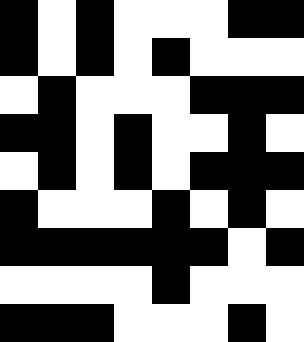[["black", "white", "black", "white", "white", "white", "black", "black"], ["black", "white", "black", "white", "black", "white", "white", "white"], ["white", "black", "white", "white", "white", "black", "black", "black"], ["black", "black", "white", "black", "white", "white", "black", "white"], ["white", "black", "white", "black", "white", "black", "black", "black"], ["black", "white", "white", "white", "black", "white", "black", "white"], ["black", "black", "black", "black", "black", "black", "white", "black"], ["white", "white", "white", "white", "black", "white", "white", "white"], ["black", "black", "black", "white", "white", "white", "black", "white"]]